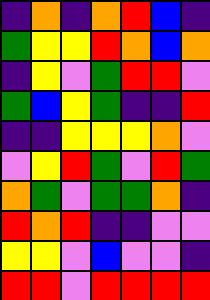[["indigo", "orange", "indigo", "orange", "red", "blue", "indigo"], ["green", "yellow", "yellow", "red", "orange", "blue", "orange"], ["indigo", "yellow", "violet", "green", "red", "red", "violet"], ["green", "blue", "yellow", "green", "indigo", "indigo", "red"], ["indigo", "indigo", "yellow", "yellow", "yellow", "orange", "violet"], ["violet", "yellow", "red", "green", "violet", "red", "green"], ["orange", "green", "violet", "green", "green", "orange", "indigo"], ["red", "orange", "red", "indigo", "indigo", "violet", "violet"], ["yellow", "yellow", "violet", "blue", "violet", "violet", "indigo"], ["red", "red", "violet", "red", "red", "red", "red"]]